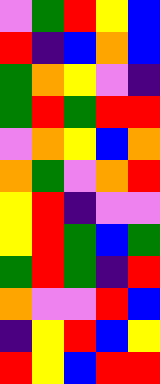[["violet", "green", "red", "yellow", "blue"], ["red", "indigo", "blue", "orange", "blue"], ["green", "orange", "yellow", "violet", "indigo"], ["green", "red", "green", "red", "red"], ["violet", "orange", "yellow", "blue", "orange"], ["orange", "green", "violet", "orange", "red"], ["yellow", "red", "indigo", "violet", "violet"], ["yellow", "red", "green", "blue", "green"], ["green", "red", "green", "indigo", "red"], ["orange", "violet", "violet", "red", "blue"], ["indigo", "yellow", "red", "blue", "yellow"], ["red", "yellow", "blue", "red", "red"]]